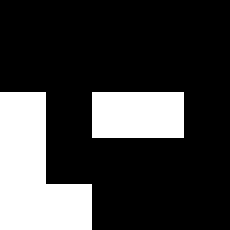[["black", "black", "black", "black", "black"], ["black", "black", "black", "black", "black"], ["white", "black", "white", "white", "black"], ["white", "black", "black", "black", "black"], ["white", "white", "black", "black", "black"]]